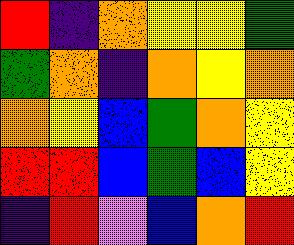[["red", "indigo", "orange", "yellow", "yellow", "green"], ["green", "orange", "indigo", "orange", "yellow", "orange"], ["orange", "yellow", "blue", "green", "orange", "yellow"], ["red", "red", "blue", "green", "blue", "yellow"], ["indigo", "red", "violet", "blue", "orange", "red"]]